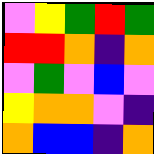[["violet", "yellow", "green", "red", "green"], ["red", "red", "orange", "indigo", "orange"], ["violet", "green", "violet", "blue", "violet"], ["yellow", "orange", "orange", "violet", "indigo"], ["orange", "blue", "blue", "indigo", "orange"]]